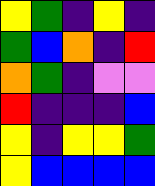[["yellow", "green", "indigo", "yellow", "indigo"], ["green", "blue", "orange", "indigo", "red"], ["orange", "green", "indigo", "violet", "violet"], ["red", "indigo", "indigo", "indigo", "blue"], ["yellow", "indigo", "yellow", "yellow", "green"], ["yellow", "blue", "blue", "blue", "blue"]]